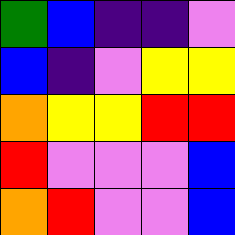[["green", "blue", "indigo", "indigo", "violet"], ["blue", "indigo", "violet", "yellow", "yellow"], ["orange", "yellow", "yellow", "red", "red"], ["red", "violet", "violet", "violet", "blue"], ["orange", "red", "violet", "violet", "blue"]]